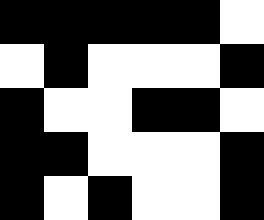[["black", "black", "black", "black", "black", "white"], ["white", "black", "white", "white", "white", "black"], ["black", "white", "white", "black", "black", "white"], ["black", "black", "white", "white", "white", "black"], ["black", "white", "black", "white", "white", "black"]]